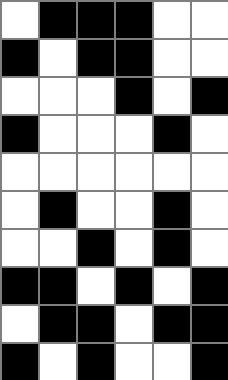[["white", "black", "black", "black", "white", "white"], ["black", "white", "black", "black", "white", "white"], ["white", "white", "white", "black", "white", "black"], ["black", "white", "white", "white", "black", "white"], ["white", "white", "white", "white", "white", "white"], ["white", "black", "white", "white", "black", "white"], ["white", "white", "black", "white", "black", "white"], ["black", "black", "white", "black", "white", "black"], ["white", "black", "black", "white", "black", "black"], ["black", "white", "black", "white", "white", "black"]]